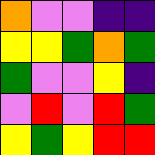[["orange", "violet", "violet", "indigo", "indigo"], ["yellow", "yellow", "green", "orange", "green"], ["green", "violet", "violet", "yellow", "indigo"], ["violet", "red", "violet", "red", "green"], ["yellow", "green", "yellow", "red", "red"]]